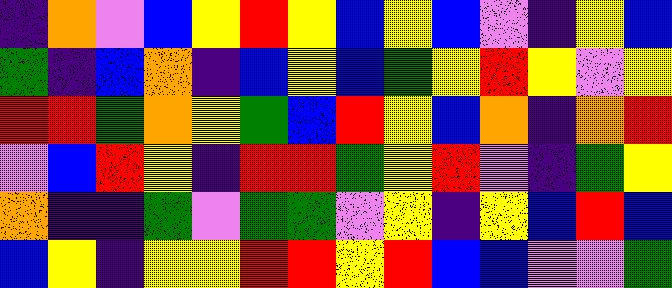[["indigo", "orange", "violet", "blue", "yellow", "red", "yellow", "blue", "yellow", "blue", "violet", "indigo", "yellow", "blue"], ["green", "indigo", "blue", "orange", "indigo", "blue", "yellow", "blue", "green", "yellow", "red", "yellow", "violet", "yellow"], ["red", "red", "green", "orange", "yellow", "green", "blue", "red", "yellow", "blue", "orange", "indigo", "orange", "red"], ["violet", "blue", "red", "yellow", "indigo", "red", "red", "green", "yellow", "red", "violet", "indigo", "green", "yellow"], ["orange", "indigo", "indigo", "green", "violet", "green", "green", "violet", "yellow", "indigo", "yellow", "blue", "red", "blue"], ["blue", "yellow", "indigo", "yellow", "yellow", "red", "red", "yellow", "red", "blue", "blue", "violet", "violet", "green"]]